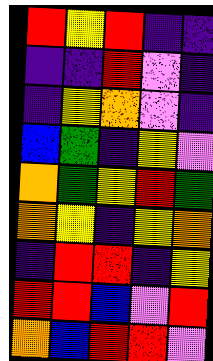[["red", "yellow", "red", "indigo", "indigo"], ["indigo", "indigo", "red", "violet", "indigo"], ["indigo", "yellow", "orange", "violet", "indigo"], ["blue", "green", "indigo", "yellow", "violet"], ["orange", "green", "yellow", "red", "green"], ["orange", "yellow", "indigo", "yellow", "orange"], ["indigo", "red", "red", "indigo", "yellow"], ["red", "red", "blue", "violet", "red"], ["orange", "blue", "red", "red", "violet"]]